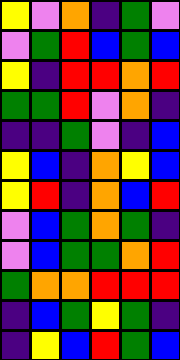[["yellow", "violet", "orange", "indigo", "green", "violet"], ["violet", "green", "red", "blue", "green", "blue"], ["yellow", "indigo", "red", "red", "orange", "red"], ["green", "green", "red", "violet", "orange", "indigo"], ["indigo", "indigo", "green", "violet", "indigo", "blue"], ["yellow", "blue", "indigo", "orange", "yellow", "blue"], ["yellow", "red", "indigo", "orange", "blue", "red"], ["violet", "blue", "green", "orange", "green", "indigo"], ["violet", "blue", "green", "green", "orange", "red"], ["green", "orange", "orange", "red", "red", "red"], ["indigo", "blue", "green", "yellow", "green", "indigo"], ["indigo", "yellow", "blue", "red", "green", "blue"]]